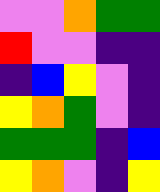[["violet", "violet", "orange", "green", "green"], ["red", "violet", "violet", "indigo", "indigo"], ["indigo", "blue", "yellow", "violet", "indigo"], ["yellow", "orange", "green", "violet", "indigo"], ["green", "green", "green", "indigo", "blue"], ["yellow", "orange", "violet", "indigo", "yellow"]]